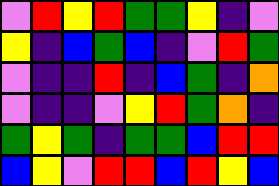[["violet", "red", "yellow", "red", "green", "green", "yellow", "indigo", "violet"], ["yellow", "indigo", "blue", "green", "blue", "indigo", "violet", "red", "green"], ["violet", "indigo", "indigo", "red", "indigo", "blue", "green", "indigo", "orange"], ["violet", "indigo", "indigo", "violet", "yellow", "red", "green", "orange", "indigo"], ["green", "yellow", "green", "indigo", "green", "green", "blue", "red", "red"], ["blue", "yellow", "violet", "red", "red", "blue", "red", "yellow", "blue"]]